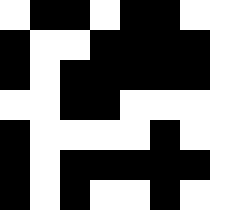[["white", "black", "black", "white", "black", "black", "white", "white"], ["black", "white", "white", "black", "black", "black", "black", "white"], ["black", "white", "black", "black", "black", "black", "black", "white"], ["white", "white", "black", "black", "white", "white", "white", "white"], ["black", "white", "white", "white", "white", "black", "white", "white"], ["black", "white", "black", "black", "black", "black", "black", "white"], ["black", "white", "black", "white", "white", "black", "white", "white"]]